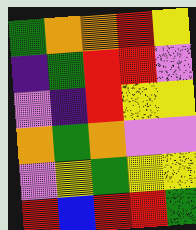[["green", "orange", "orange", "red", "yellow"], ["indigo", "green", "red", "red", "violet"], ["violet", "indigo", "red", "yellow", "yellow"], ["orange", "green", "orange", "violet", "violet"], ["violet", "yellow", "green", "yellow", "yellow"], ["red", "blue", "red", "red", "green"]]